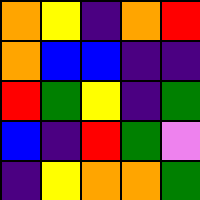[["orange", "yellow", "indigo", "orange", "red"], ["orange", "blue", "blue", "indigo", "indigo"], ["red", "green", "yellow", "indigo", "green"], ["blue", "indigo", "red", "green", "violet"], ["indigo", "yellow", "orange", "orange", "green"]]